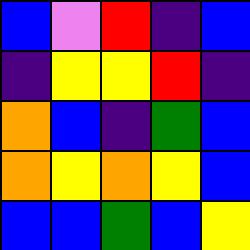[["blue", "violet", "red", "indigo", "blue"], ["indigo", "yellow", "yellow", "red", "indigo"], ["orange", "blue", "indigo", "green", "blue"], ["orange", "yellow", "orange", "yellow", "blue"], ["blue", "blue", "green", "blue", "yellow"]]